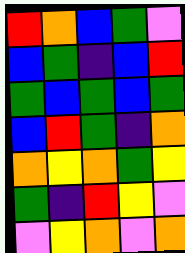[["red", "orange", "blue", "green", "violet"], ["blue", "green", "indigo", "blue", "red"], ["green", "blue", "green", "blue", "green"], ["blue", "red", "green", "indigo", "orange"], ["orange", "yellow", "orange", "green", "yellow"], ["green", "indigo", "red", "yellow", "violet"], ["violet", "yellow", "orange", "violet", "orange"]]